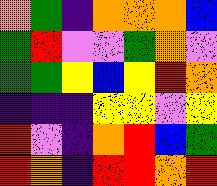[["orange", "green", "indigo", "orange", "orange", "orange", "blue"], ["green", "red", "violet", "violet", "green", "orange", "violet"], ["green", "green", "yellow", "blue", "yellow", "red", "orange"], ["indigo", "indigo", "indigo", "yellow", "yellow", "violet", "yellow"], ["red", "violet", "indigo", "orange", "red", "blue", "green"], ["red", "orange", "indigo", "red", "red", "orange", "red"]]